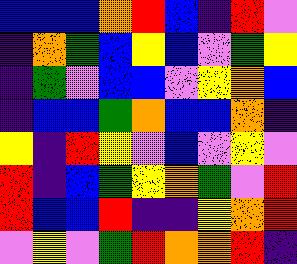[["blue", "blue", "blue", "orange", "red", "blue", "indigo", "red", "violet"], ["indigo", "orange", "green", "blue", "yellow", "blue", "violet", "green", "yellow"], ["indigo", "green", "violet", "blue", "blue", "violet", "yellow", "orange", "blue"], ["indigo", "blue", "blue", "green", "orange", "blue", "blue", "orange", "indigo"], ["yellow", "indigo", "red", "yellow", "violet", "blue", "violet", "yellow", "violet"], ["red", "indigo", "blue", "green", "yellow", "orange", "green", "violet", "red"], ["red", "blue", "blue", "red", "indigo", "indigo", "yellow", "orange", "red"], ["violet", "yellow", "violet", "green", "red", "orange", "orange", "red", "indigo"]]